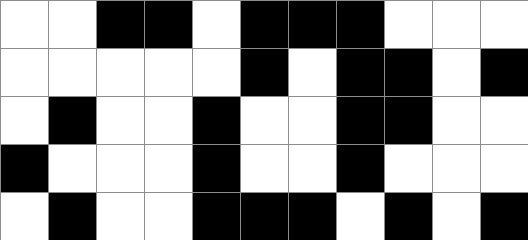[["white", "white", "black", "black", "white", "black", "black", "black", "white", "white", "white"], ["white", "white", "white", "white", "white", "black", "white", "black", "black", "white", "black"], ["white", "black", "white", "white", "black", "white", "white", "black", "black", "white", "white"], ["black", "white", "white", "white", "black", "white", "white", "black", "white", "white", "white"], ["white", "black", "white", "white", "black", "black", "black", "white", "black", "white", "black"]]